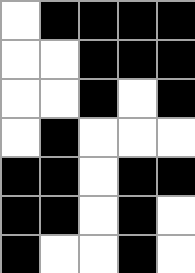[["white", "black", "black", "black", "black"], ["white", "white", "black", "black", "black"], ["white", "white", "black", "white", "black"], ["white", "black", "white", "white", "white"], ["black", "black", "white", "black", "black"], ["black", "black", "white", "black", "white"], ["black", "white", "white", "black", "white"]]